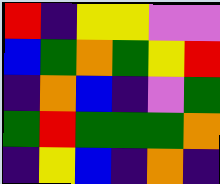[["red", "indigo", "yellow", "yellow", "violet", "violet"], ["blue", "green", "orange", "green", "yellow", "red"], ["indigo", "orange", "blue", "indigo", "violet", "green"], ["green", "red", "green", "green", "green", "orange"], ["indigo", "yellow", "blue", "indigo", "orange", "indigo"]]